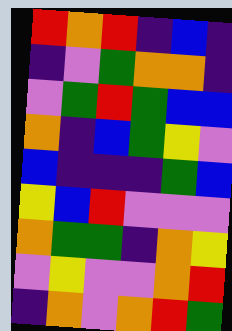[["red", "orange", "red", "indigo", "blue", "indigo"], ["indigo", "violet", "green", "orange", "orange", "indigo"], ["violet", "green", "red", "green", "blue", "blue"], ["orange", "indigo", "blue", "green", "yellow", "violet"], ["blue", "indigo", "indigo", "indigo", "green", "blue"], ["yellow", "blue", "red", "violet", "violet", "violet"], ["orange", "green", "green", "indigo", "orange", "yellow"], ["violet", "yellow", "violet", "violet", "orange", "red"], ["indigo", "orange", "violet", "orange", "red", "green"]]